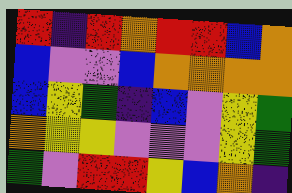[["red", "indigo", "red", "orange", "red", "red", "blue", "orange"], ["blue", "violet", "violet", "blue", "orange", "orange", "orange", "orange"], ["blue", "yellow", "green", "indigo", "blue", "violet", "yellow", "green"], ["orange", "yellow", "yellow", "violet", "violet", "violet", "yellow", "green"], ["green", "violet", "red", "red", "yellow", "blue", "orange", "indigo"]]